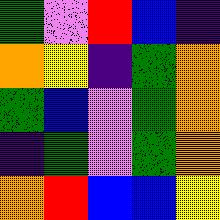[["green", "violet", "red", "blue", "indigo"], ["orange", "yellow", "indigo", "green", "orange"], ["green", "blue", "violet", "green", "orange"], ["indigo", "green", "violet", "green", "orange"], ["orange", "red", "blue", "blue", "yellow"]]